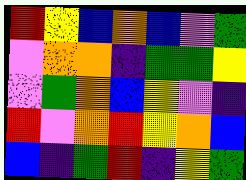[["red", "yellow", "blue", "orange", "blue", "violet", "green"], ["violet", "orange", "orange", "indigo", "green", "green", "yellow"], ["violet", "green", "orange", "blue", "yellow", "violet", "indigo"], ["red", "violet", "orange", "red", "yellow", "orange", "blue"], ["blue", "indigo", "green", "red", "indigo", "yellow", "green"]]